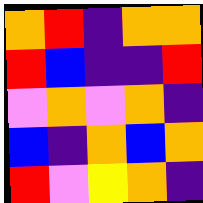[["orange", "red", "indigo", "orange", "orange"], ["red", "blue", "indigo", "indigo", "red"], ["violet", "orange", "violet", "orange", "indigo"], ["blue", "indigo", "orange", "blue", "orange"], ["red", "violet", "yellow", "orange", "indigo"]]